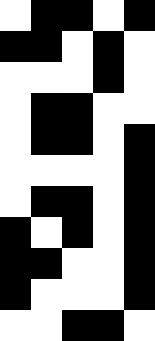[["white", "black", "black", "white", "black"], ["black", "black", "white", "black", "white"], ["white", "white", "white", "black", "white"], ["white", "black", "black", "white", "white"], ["white", "black", "black", "white", "black"], ["white", "white", "white", "white", "black"], ["white", "black", "black", "white", "black"], ["black", "white", "black", "white", "black"], ["black", "black", "white", "white", "black"], ["black", "white", "white", "white", "black"], ["white", "white", "black", "black", "white"]]